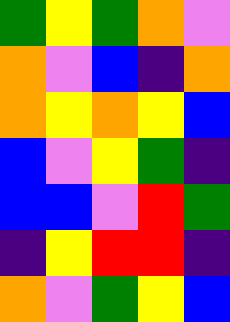[["green", "yellow", "green", "orange", "violet"], ["orange", "violet", "blue", "indigo", "orange"], ["orange", "yellow", "orange", "yellow", "blue"], ["blue", "violet", "yellow", "green", "indigo"], ["blue", "blue", "violet", "red", "green"], ["indigo", "yellow", "red", "red", "indigo"], ["orange", "violet", "green", "yellow", "blue"]]